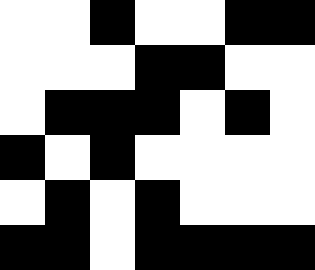[["white", "white", "black", "white", "white", "black", "black"], ["white", "white", "white", "black", "black", "white", "white"], ["white", "black", "black", "black", "white", "black", "white"], ["black", "white", "black", "white", "white", "white", "white"], ["white", "black", "white", "black", "white", "white", "white"], ["black", "black", "white", "black", "black", "black", "black"]]